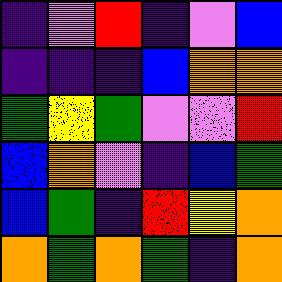[["indigo", "violet", "red", "indigo", "violet", "blue"], ["indigo", "indigo", "indigo", "blue", "orange", "orange"], ["green", "yellow", "green", "violet", "violet", "red"], ["blue", "orange", "violet", "indigo", "blue", "green"], ["blue", "green", "indigo", "red", "yellow", "orange"], ["orange", "green", "orange", "green", "indigo", "orange"]]